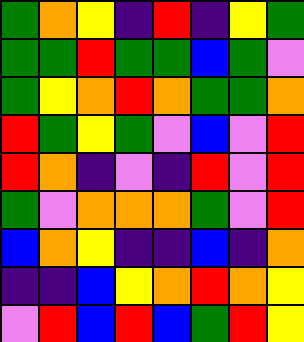[["green", "orange", "yellow", "indigo", "red", "indigo", "yellow", "green"], ["green", "green", "red", "green", "green", "blue", "green", "violet"], ["green", "yellow", "orange", "red", "orange", "green", "green", "orange"], ["red", "green", "yellow", "green", "violet", "blue", "violet", "red"], ["red", "orange", "indigo", "violet", "indigo", "red", "violet", "red"], ["green", "violet", "orange", "orange", "orange", "green", "violet", "red"], ["blue", "orange", "yellow", "indigo", "indigo", "blue", "indigo", "orange"], ["indigo", "indigo", "blue", "yellow", "orange", "red", "orange", "yellow"], ["violet", "red", "blue", "red", "blue", "green", "red", "yellow"]]